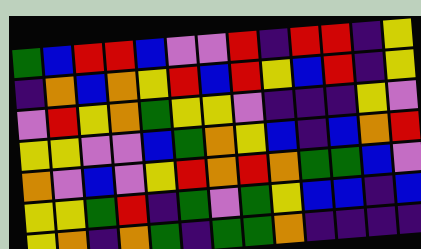[["green", "blue", "red", "red", "blue", "violet", "violet", "red", "indigo", "red", "red", "indigo", "yellow"], ["indigo", "orange", "blue", "orange", "yellow", "red", "blue", "red", "yellow", "blue", "red", "indigo", "yellow"], ["violet", "red", "yellow", "orange", "green", "yellow", "yellow", "violet", "indigo", "indigo", "indigo", "yellow", "violet"], ["yellow", "yellow", "violet", "violet", "blue", "green", "orange", "yellow", "blue", "indigo", "blue", "orange", "red"], ["orange", "violet", "blue", "violet", "yellow", "red", "orange", "red", "orange", "green", "green", "blue", "violet"], ["yellow", "yellow", "green", "red", "indigo", "green", "violet", "green", "yellow", "blue", "blue", "indigo", "blue"], ["yellow", "orange", "indigo", "orange", "green", "indigo", "green", "green", "orange", "indigo", "indigo", "indigo", "indigo"]]